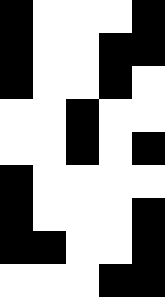[["black", "white", "white", "white", "black"], ["black", "white", "white", "black", "black"], ["black", "white", "white", "black", "white"], ["white", "white", "black", "white", "white"], ["white", "white", "black", "white", "black"], ["black", "white", "white", "white", "white"], ["black", "white", "white", "white", "black"], ["black", "black", "white", "white", "black"], ["white", "white", "white", "black", "black"]]